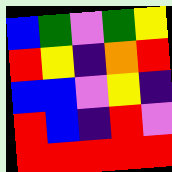[["blue", "green", "violet", "green", "yellow"], ["red", "yellow", "indigo", "orange", "red"], ["blue", "blue", "violet", "yellow", "indigo"], ["red", "blue", "indigo", "red", "violet"], ["red", "red", "red", "red", "red"]]